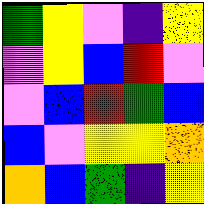[["green", "yellow", "violet", "indigo", "yellow"], ["violet", "yellow", "blue", "red", "violet"], ["violet", "blue", "red", "green", "blue"], ["blue", "violet", "yellow", "yellow", "orange"], ["orange", "blue", "green", "indigo", "yellow"]]